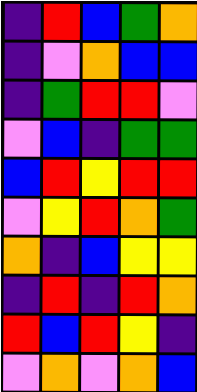[["indigo", "red", "blue", "green", "orange"], ["indigo", "violet", "orange", "blue", "blue"], ["indigo", "green", "red", "red", "violet"], ["violet", "blue", "indigo", "green", "green"], ["blue", "red", "yellow", "red", "red"], ["violet", "yellow", "red", "orange", "green"], ["orange", "indigo", "blue", "yellow", "yellow"], ["indigo", "red", "indigo", "red", "orange"], ["red", "blue", "red", "yellow", "indigo"], ["violet", "orange", "violet", "orange", "blue"]]